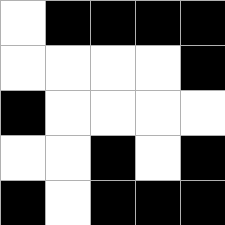[["white", "black", "black", "black", "black"], ["white", "white", "white", "white", "black"], ["black", "white", "white", "white", "white"], ["white", "white", "black", "white", "black"], ["black", "white", "black", "black", "black"]]